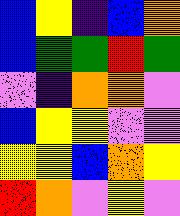[["blue", "yellow", "indigo", "blue", "orange"], ["blue", "green", "green", "red", "green"], ["violet", "indigo", "orange", "orange", "violet"], ["blue", "yellow", "yellow", "violet", "violet"], ["yellow", "yellow", "blue", "orange", "yellow"], ["red", "orange", "violet", "yellow", "violet"]]